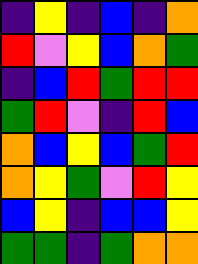[["indigo", "yellow", "indigo", "blue", "indigo", "orange"], ["red", "violet", "yellow", "blue", "orange", "green"], ["indigo", "blue", "red", "green", "red", "red"], ["green", "red", "violet", "indigo", "red", "blue"], ["orange", "blue", "yellow", "blue", "green", "red"], ["orange", "yellow", "green", "violet", "red", "yellow"], ["blue", "yellow", "indigo", "blue", "blue", "yellow"], ["green", "green", "indigo", "green", "orange", "orange"]]